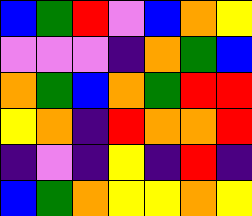[["blue", "green", "red", "violet", "blue", "orange", "yellow"], ["violet", "violet", "violet", "indigo", "orange", "green", "blue"], ["orange", "green", "blue", "orange", "green", "red", "red"], ["yellow", "orange", "indigo", "red", "orange", "orange", "red"], ["indigo", "violet", "indigo", "yellow", "indigo", "red", "indigo"], ["blue", "green", "orange", "yellow", "yellow", "orange", "yellow"]]